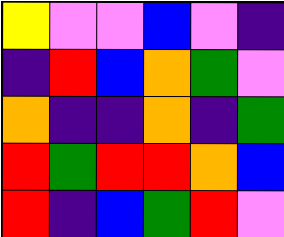[["yellow", "violet", "violet", "blue", "violet", "indigo"], ["indigo", "red", "blue", "orange", "green", "violet"], ["orange", "indigo", "indigo", "orange", "indigo", "green"], ["red", "green", "red", "red", "orange", "blue"], ["red", "indigo", "blue", "green", "red", "violet"]]